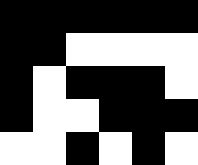[["black", "black", "black", "black", "black", "black"], ["black", "black", "white", "white", "white", "white"], ["black", "white", "black", "black", "black", "white"], ["black", "white", "white", "black", "black", "black"], ["white", "white", "black", "white", "black", "white"]]